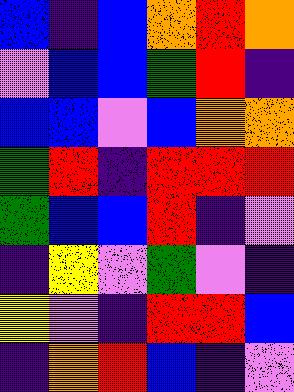[["blue", "indigo", "blue", "orange", "red", "orange"], ["violet", "blue", "blue", "green", "red", "indigo"], ["blue", "blue", "violet", "blue", "orange", "orange"], ["green", "red", "indigo", "red", "red", "red"], ["green", "blue", "blue", "red", "indigo", "violet"], ["indigo", "yellow", "violet", "green", "violet", "indigo"], ["yellow", "violet", "indigo", "red", "red", "blue"], ["indigo", "orange", "red", "blue", "indigo", "violet"]]